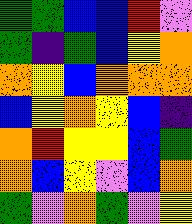[["green", "green", "blue", "blue", "red", "violet"], ["green", "indigo", "green", "blue", "yellow", "orange"], ["orange", "yellow", "blue", "orange", "orange", "orange"], ["blue", "yellow", "orange", "yellow", "blue", "indigo"], ["orange", "red", "yellow", "yellow", "blue", "green"], ["orange", "blue", "yellow", "violet", "blue", "orange"], ["green", "violet", "orange", "green", "violet", "yellow"]]